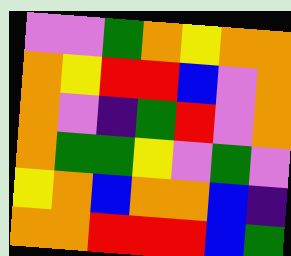[["violet", "violet", "green", "orange", "yellow", "orange", "orange"], ["orange", "yellow", "red", "red", "blue", "violet", "orange"], ["orange", "violet", "indigo", "green", "red", "violet", "orange"], ["orange", "green", "green", "yellow", "violet", "green", "violet"], ["yellow", "orange", "blue", "orange", "orange", "blue", "indigo"], ["orange", "orange", "red", "red", "red", "blue", "green"]]